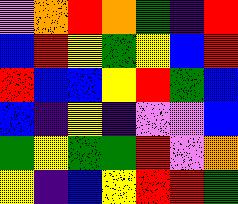[["violet", "orange", "red", "orange", "green", "indigo", "red"], ["blue", "red", "yellow", "green", "yellow", "blue", "red"], ["red", "blue", "blue", "yellow", "red", "green", "blue"], ["blue", "indigo", "yellow", "indigo", "violet", "violet", "blue"], ["green", "yellow", "green", "green", "red", "violet", "orange"], ["yellow", "indigo", "blue", "yellow", "red", "red", "green"]]